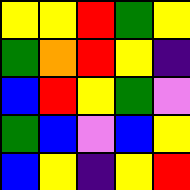[["yellow", "yellow", "red", "green", "yellow"], ["green", "orange", "red", "yellow", "indigo"], ["blue", "red", "yellow", "green", "violet"], ["green", "blue", "violet", "blue", "yellow"], ["blue", "yellow", "indigo", "yellow", "red"]]